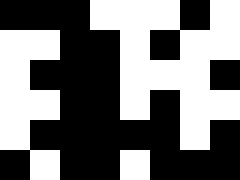[["black", "black", "black", "white", "white", "white", "black", "white"], ["white", "white", "black", "black", "white", "black", "white", "white"], ["white", "black", "black", "black", "white", "white", "white", "black"], ["white", "white", "black", "black", "white", "black", "white", "white"], ["white", "black", "black", "black", "black", "black", "white", "black"], ["black", "white", "black", "black", "white", "black", "black", "black"]]